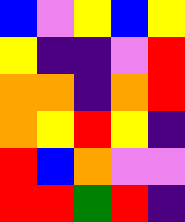[["blue", "violet", "yellow", "blue", "yellow"], ["yellow", "indigo", "indigo", "violet", "red"], ["orange", "orange", "indigo", "orange", "red"], ["orange", "yellow", "red", "yellow", "indigo"], ["red", "blue", "orange", "violet", "violet"], ["red", "red", "green", "red", "indigo"]]